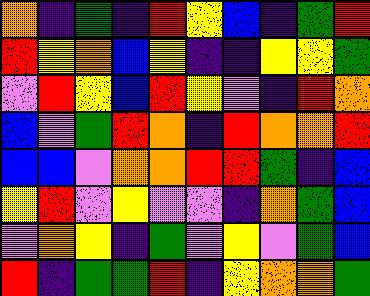[["orange", "indigo", "green", "indigo", "red", "yellow", "blue", "indigo", "green", "red"], ["red", "yellow", "orange", "blue", "yellow", "indigo", "indigo", "yellow", "yellow", "green"], ["violet", "red", "yellow", "blue", "red", "yellow", "violet", "indigo", "red", "orange"], ["blue", "violet", "green", "red", "orange", "indigo", "red", "orange", "orange", "red"], ["blue", "blue", "violet", "orange", "orange", "red", "red", "green", "indigo", "blue"], ["yellow", "red", "violet", "yellow", "violet", "violet", "indigo", "orange", "green", "blue"], ["violet", "orange", "yellow", "indigo", "green", "violet", "yellow", "violet", "green", "blue"], ["red", "indigo", "green", "green", "red", "indigo", "yellow", "orange", "orange", "green"]]